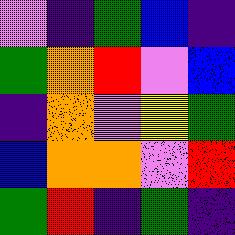[["violet", "indigo", "green", "blue", "indigo"], ["green", "orange", "red", "violet", "blue"], ["indigo", "orange", "violet", "yellow", "green"], ["blue", "orange", "orange", "violet", "red"], ["green", "red", "indigo", "green", "indigo"]]